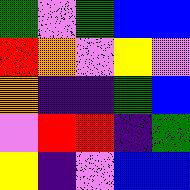[["green", "violet", "green", "blue", "blue"], ["red", "orange", "violet", "yellow", "violet"], ["orange", "indigo", "indigo", "green", "blue"], ["violet", "red", "red", "indigo", "green"], ["yellow", "indigo", "violet", "blue", "blue"]]